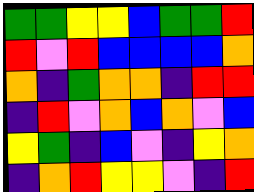[["green", "green", "yellow", "yellow", "blue", "green", "green", "red"], ["red", "violet", "red", "blue", "blue", "blue", "blue", "orange"], ["orange", "indigo", "green", "orange", "orange", "indigo", "red", "red"], ["indigo", "red", "violet", "orange", "blue", "orange", "violet", "blue"], ["yellow", "green", "indigo", "blue", "violet", "indigo", "yellow", "orange"], ["indigo", "orange", "red", "yellow", "yellow", "violet", "indigo", "red"]]